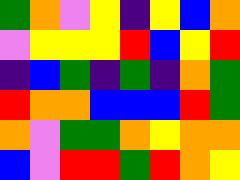[["green", "orange", "violet", "yellow", "indigo", "yellow", "blue", "orange"], ["violet", "yellow", "yellow", "yellow", "red", "blue", "yellow", "red"], ["indigo", "blue", "green", "indigo", "green", "indigo", "orange", "green"], ["red", "orange", "orange", "blue", "blue", "blue", "red", "green"], ["orange", "violet", "green", "green", "orange", "yellow", "orange", "orange"], ["blue", "violet", "red", "red", "green", "red", "orange", "yellow"]]